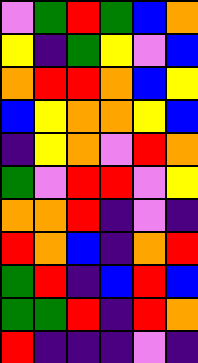[["violet", "green", "red", "green", "blue", "orange"], ["yellow", "indigo", "green", "yellow", "violet", "blue"], ["orange", "red", "red", "orange", "blue", "yellow"], ["blue", "yellow", "orange", "orange", "yellow", "blue"], ["indigo", "yellow", "orange", "violet", "red", "orange"], ["green", "violet", "red", "red", "violet", "yellow"], ["orange", "orange", "red", "indigo", "violet", "indigo"], ["red", "orange", "blue", "indigo", "orange", "red"], ["green", "red", "indigo", "blue", "red", "blue"], ["green", "green", "red", "indigo", "red", "orange"], ["red", "indigo", "indigo", "indigo", "violet", "indigo"]]